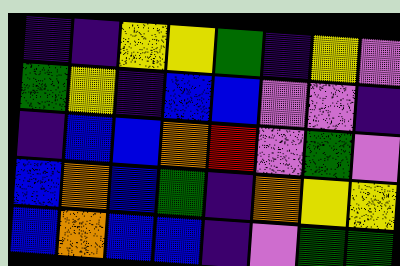[["indigo", "indigo", "yellow", "yellow", "green", "indigo", "yellow", "violet"], ["green", "yellow", "indigo", "blue", "blue", "violet", "violet", "indigo"], ["indigo", "blue", "blue", "orange", "red", "violet", "green", "violet"], ["blue", "orange", "blue", "green", "indigo", "orange", "yellow", "yellow"], ["blue", "orange", "blue", "blue", "indigo", "violet", "green", "green"]]